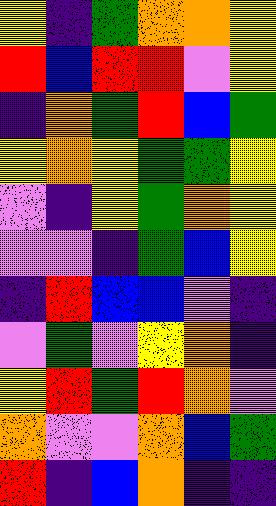[["yellow", "indigo", "green", "orange", "orange", "yellow"], ["red", "blue", "red", "red", "violet", "yellow"], ["indigo", "orange", "green", "red", "blue", "green"], ["yellow", "orange", "yellow", "green", "green", "yellow"], ["violet", "indigo", "yellow", "green", "orange", "yellow"], ["violet", "violet", "indigo", "green", "blue", "yellow"], ["indigo", "red", "blue", "blue", "violet", "indigo"], ["violet", "green", "violet", "yellow", "orange", "indigo"], ["yellow", "red", "green", "red", "orange", "violet"], ["orange", "violet", "violet", "orange", "blue", "green"], ["red", "indigo", "blue", "orange", "indigo", "indigo"]]